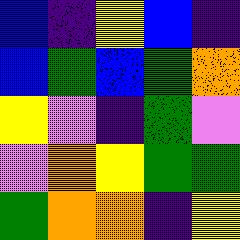[["blue", "indigo", "yellow", "blue", "indigo"], ["blue", "green", "blue", "green", "orange"], ["yellow", "violet", "indigo", "green", "violet"], ["violet", "orange", "yellow", "green", "green"], ["green", "orange", "orange", "indigo", "yellow"]]